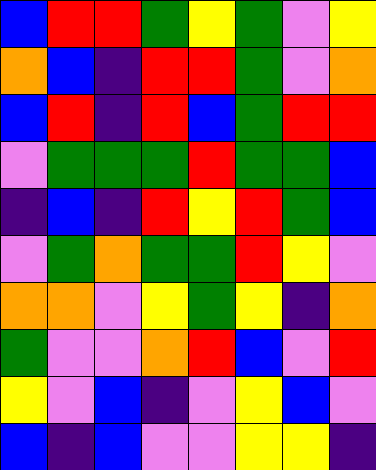[["blue", "red", "red", "green", "yellow", "green", "violet", "yellow"], ["orange", "blue", "indigo", "red", "red", "green", "violet", "orange"], ["blue", "red", "indigo", "red", "blue", "green", "red", "red"], ["violet", "green", "green", "green", "red", "green", "green", "blue"], ["indigo", "blue", "indigo", "red", "yellow", "red", "green", "blue"], ["violet", "green", "orange", "green", "green", "red", "yellow", "violet"], ["orange", "orange", "violet", "yellow", "green", "yellow", "indigo", "orange"], ["green", "violet", "violet", "orange", "red", "blue", "violet", "red"], ["yellow", "violet", "blue", "indigo", "violet", "yellow", "blue", "violet"], ["blue", "indigo", "blue", "violet", "violet", "yellow", "yellow", "indigo"]]